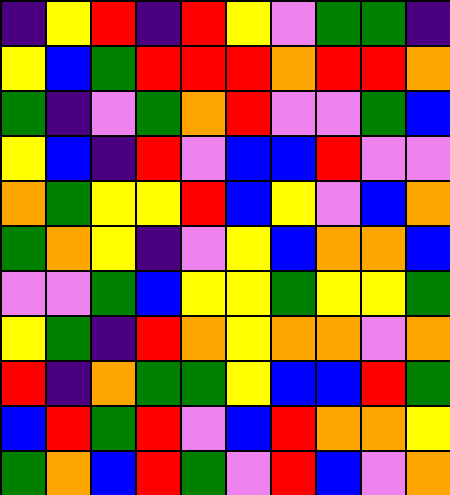[["indigo", "yellow", "red", "indigo", "red", "yellow", "violet", "green", "green", "indigo"], ["yellow", "blue", "green", "red", "red", "red", "orange", "red", "red", "orange"], ["green", "indigo", "violet", "green", "orange", "red", "violet", "violet", "green", "blue"], ["yellow", "blue", "indigo", "red", "violet", "blue", "blue", "red", "violet", "violet"], ["orange", "green", "yellow", "yellow", "red", "blue", "yellow", "violet", "blue", "orange"], ["green", "orange", "yellow", "indigo", "violet", "yellow", "blue", "orange", "orange", "blue"], ["violet", "violet", "green", "blue", "yellow", "yellow", "green", "yellow", "yellow", "green"], ["yellow", "green", "indigo", "red", "orange", "yellow", "orange", "orange", "violet", "orange"], ["red", "indigo", "orange", "green", "green", "yellow", "blue", "blue", "red", "green"], ["blue", "red", "green", "red", "violet", "blue", "red", "orange", "orange", "yellow"], ["green", "orange", "blue", "red", "green", "violet", "red", "blue", "violet", "orange"]]